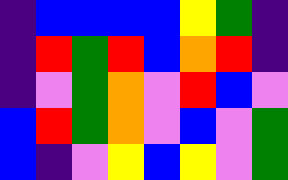[["indigo", "blue", "blue", "blue", "blue", "yellow", "green", "indigo"], ["indigo", "red", "green", "red", "blue", "orange", "red", "indigo"], ["indigo", "violet", "green", "orange", "violet", "red", "blue", "violet"], ["blue", "red", "green", "orange", "violet", "blue", "violet", "green"], ["blue", "indigo", "violet", "yellow", "blue", "yellow", "violet", "green"]]